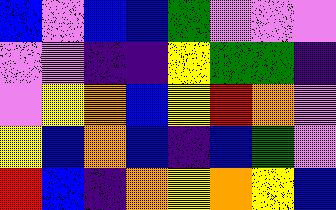[["blue", "violet", "blue", "blue", "green", "violet", "violet", "violet"], ["violet", "violet", "indigo", "indigo", "yellow", "green", "green", "indigo"], ["violet", "yellow", "orange", "blue", "yellow", "red", "orange", "violet"], ["yellow", "blue", "orange", "blue", "indigo", "blue", "green", "violet"], ["red", "blue", "indigo", "orange", "yellow", "orange", "yellow", "blue"]]